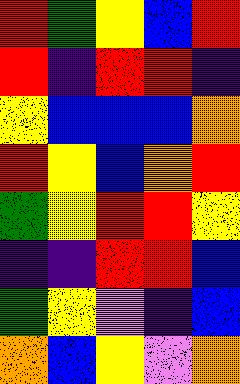[["red", "green", "yellow", "blue", "red"], ["red", "indigo", "red", "red", "indigo"], ["yellow", "blue", "blue", "blue", "orange"], ["red", "yellow", "blue", "orange", "red"], ["green", "yellow", "red", "red", "yellow"], ["indigo", "indigo", "red", "red", "blue"], ["green", "yellow", "violet", "indigo", "blue"], ["orange", "blue", "yellow", "violet", "orange"]]